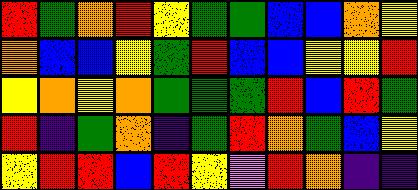[["red", "green", "orange", "red", "yellow", "green", "green", "blue", "blue", "orange", "yellow"], ["orange", "blue", "blue", "yellow", "green", "red", "blue", "blue", "yellow", "yellow", "red"], ["yellow", "orange", "yellow", "orange", "green", "green", "green", "red", "blue", "red", "green"], ["red", "indigo", "green", "orange", "indigo", "green", "red", "orange", "green", "blue", "yellow"], ["yellow", "red", "red", "blue", "red", "yellow", "violet", "red", "orange", "indigo", "indigo"]]